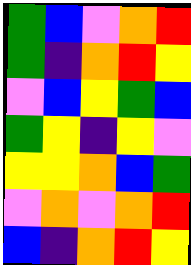[["green", "blue", "violet", "orange", "red"], ["green", "indigo", "orange", "red", "yellow"], ["violet", "blue", "yellow", "green", "blue"], ["green", "yellow", "indigo", "yellow", "violet"], ["yellow", "yellow", "orange", "blue", "green"], ["violet", "orange", "violet", "orange", "red"], ["blue", "indigo", "orange", "red", "yellow"]]